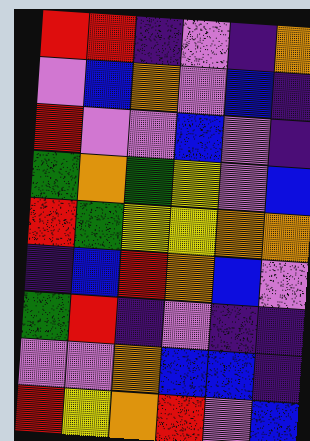[["red", "red", "indigo", "violet", "indigo", "orange"], ["violet", "blue", "orange", "violet", "blue", "indigo"], ["red", "violet", "violet", "blue", "violet", "indigo"], ["green", "orange", "green", "yellow", "violet", "blue"], ["red", "green", "yellow", "yellow", "orange", "orange"], ["indigo", "blue", "red", "orange", "blue", "violet"], ["green", "red", "indigo", "violet", "indigo", "indigo"], ["violet", "violet", "orange", "blue", "blue", "indigo"], ["red", "yellow", "orange", "red", "violet", "blue"]]